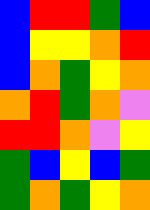[["blue", "red", "red", "green", "blue"], ["blue", "yellow", "yellow", "orange", "red"], ["blue", "orange", "green", "yellow", "orange"], ["orange", "red", "green", "orange", "violet"], ["red", "red", "orange", "violet", "yellow"], ["green", "blue", "yellow", "blue", "green"], ["green", "orange", "green", "yellow", "orange"]]